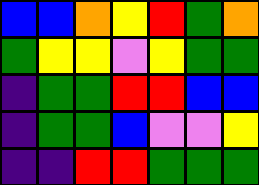[["blue", "blue", "orange", "yellow", "red", "green", "orange"], ["green", "yellow", "yellow", "violet", "yellow", "green", "green"], ["indigo", "green", "green", "red", "red", "blue", "blue"], ["indigo", "green", "green", "blue", "violet", "violet", "yellow"], ["indigo", "indigo", "red", "red", "green", "green", "green"]]